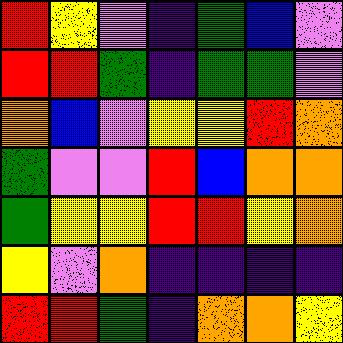[["red", "yellow", "violet", "indigo", "green", "blue", "violet"], ["red", "red", "green", "indigo", "green", "green", "violet"], ["orange", "blue", "violet", "yellow", "yellow", "red", "orange"], ["green", "violet", "violet", "red", "blue", "orange", "orange"], ["green", "yellow", "yellow", "red", "red", "yellow", "orange"], ["yellow", "violet", "orange", "indigo", "indigo", "indigo", "indigo"], ["red", "red", "green", "indigo", "orange", "orange", "yellow"]]